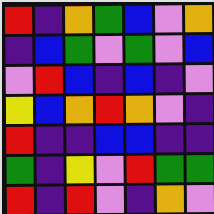[["red", "indigo", "orange", "green", "blue", "violet", "orange"], ["indigo", "blue", "green", "violet", "green", "violet", "blue"], ["violet", "red", "blue", "indigo", "blue", "indigo", "violet"], ["yellow", "blue", "orange", "red", "orange", "violet", "indigo"], ["red", "indigo", "indigo", "blue", "blue", "indigo", "indigo"], ["green", "indigo", "yellow", "violet", "red", "green", "green"], ["red", "indigo", "red", "violet", "indigo", "orange", "violet"]]